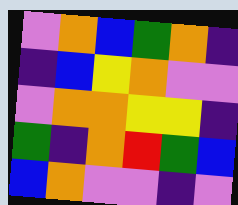[["violet", "orange", "blue", "green", "orange", "indigo"], ["indigo", "blue", "yellow", "orange", "violet", "violet"], ["violet", "orange", "orange", "yellow", "yellow", "indigo"], ["green", "indigo", "orange", "red", "green", "blue"], ["blue", "orange", "violet", "violet", "indigo", "violet"]]